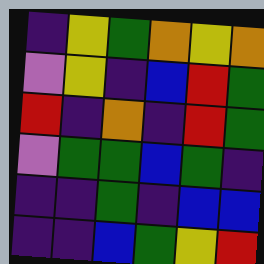[["indigo", "yellow", "green", "orange", "yellow", "orange"], ["violet", "yellow", "indigo", "blue", "red", "green"], ["red", "indigo", "orange", "indigo", "red", "green"], ["violet", "green", "green", "blue", "green", "indigo"], ["indigo", "indigo", "green", "indigo", "blue", "blue"], ["indigo", "indigo", "blue", "green", "yellow", "red"]]